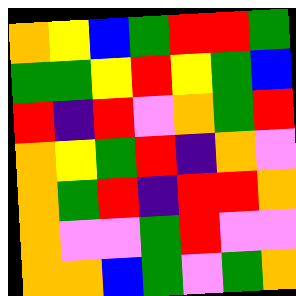[["orange", "yellow", "blue", "green", "red", "red", "green"], ["green", "green", "yellow", "red", "yellow", "green", "blue"], ["red", "indigo", "red", "violet", "orange", "green", "red"], ["orange", "yellow", "green", "red", "indigo", "orange", "violet"], ["orange", "green", "red", "indigo", "red", "red", "orange"], ["orange", "violet", "violet", "green", "red", "violet", "violet"], ["orange", "orange", "blue", "green", "violet", "green", "orange"]]